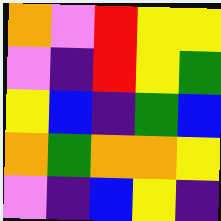[["orange", "violet", "red", "yellow", "yellow"], ["violet", "indigo", "red", "yellow", "green"], ["yellow", "blue", "indigo", "green", "blue"], ["orange", "green", "orange", "orange", "yellow"], ["violet", "indigo", "blue", "yellow", "indigo"]]